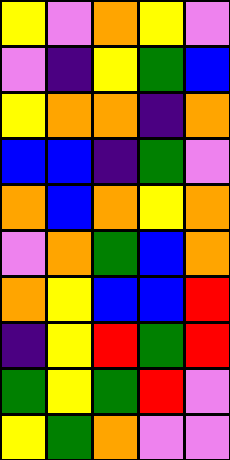[["yellow", "violet", "orange", "yellow", "violet"], ["violet", "indigo", "yellow", "green", "blue"], ["yellow", "orange", "orange", "indigo", "orange"], ["blue", "blue", "indigo", "green", "violet"], ["orange", "blue", "orange", "yellow", "orange"], ["violet", "orange", "green", "blue", "orange"], ["orange", "yellow", "blue", "blue", "red"], ["indigo", "yellow", "red", "green", "red"], ["green", "yellow", "green", "red", "violet"], ["yellow", "green", "orange", "violet", "violet"]]